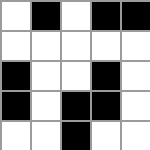[["white", "black", "white", "black", "black"], ["white", "white", "white", "white", "white"], ["black", "white", "white", "black", "white"], ["black", "white", "black", "black", "white"], ["white", "white", "black", "white", "white"]]